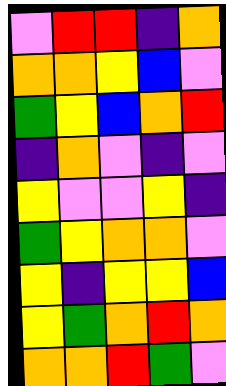[["violet", "red", "red", "indigo", "orange"], ["orange", "orange", "yellow", "blue", "violet"], ["green", "yellow", "blue", "orange", "red"], ["indigo", "orange", "violet", "indigo", "violet"], ["yellow", "violet", "violet", "yellow", "indigo"], ["green", "yellow", "orange", "orange", "violet"], ["yellow", "indigo", "yellow", "yellow", "blue"], ["yellow", "green", "orange", "red", "orange"], ["orange", "orange", "red", "green", "violet"]]